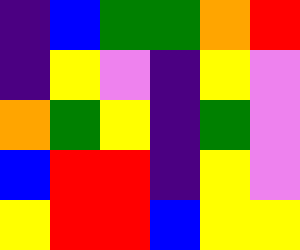[["indigo", "blue", "green", "green", "orange", "red"], ["indigo", "yellow", "violet", "indigo", "yellow", "violet"], ["orange", "green", "yellow", "indigo", "green", "violet"], ["blue", "red", "red", "indigo", "yellow", "violet"], ["yellow", "red", "red", "blue", "yellow", "yellow"]]